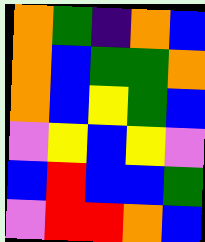[["orange", "green", "indigo", "orange", "blue"], ["orange", "blue", "green", "green", "orange"], ["orange", "blue", "yellow", "green", "blue"], ["violet", "yellow", "blue", "yellow", "violet"], ["blue", "red", "blue", "blue", "green"], ["violet", "red", "red", "orange", "blue"]]